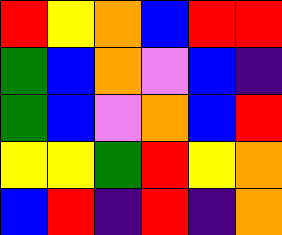[["red", "yellow", "orange", "blue", "red", "red"], ["green", "blue", "orange", "violet", "blue", "indigo"], ["green", "blue", "violet", "orange", "blue", "red"], ["yellow", "yellow", "green", "red", "yellow", "orange"], ["blue", "red", "indigo", "red", "indigo", "orange"]]